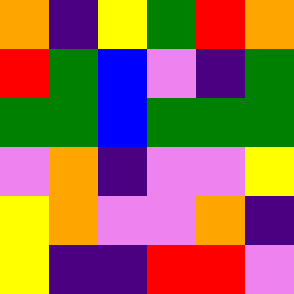[["orange", "indigo", "yellow", "green", "red", "orange"], ["red", "green", "blue", "violet", "indigo", "green"], ["green", "green", "blue", "green", "green", "green"], ["violet", "orange", "indigo", "violet", "violet", "yellow"], ["yellow", "orange", "violet", "violet", "orange", "indigo"], ["yellow", "indigo", "indigo", "red", "red", "violet"]]